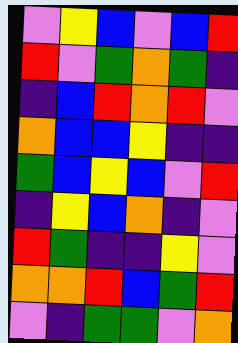[["violet", "yellow", "blue", "violet", "blue", "red"], ["red", "violet", "green", "orange", "green", "indigo"], ["indigo", "blue", "red", "orange", "red", "violet"], ["orange", "blue", "blue", "yellow", "indigo", "indigo"], ["green", "blue", "yellow", "blue", "violet", "red"], ["indigo", "yellow", "blue", "orange", "indigo", "violet"], ["red", "green", "indigo", "indigo", "yellow", "violet"], ["orange", "orange", "red", "blue", "green", "red"], ["violet", "indigo", "green", "green", "violet", "orange"]]